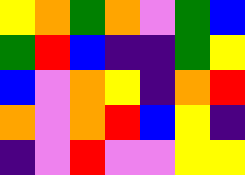[["yellow", "orange", "green", "orange", "violet", "green", "blue"], ["green", "red", "blue", "indigo", "indigo", "green", "yellow"], ["blue", "violet", "orange", "yellow", "indigo", "orange", "red"], ["orange", "violet", "orange", "red", "blue", "yellow", "indigo"], ["indigo", "violet", "red", "violet", "violet", "yellow", "yellow"]]